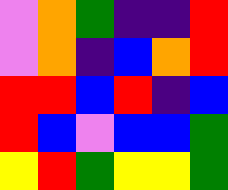[["violet", "orange", "green", "indigo", "indigo", "red"], ["violet", "orange", "indigo", "blue", "orange", "red"], ["red", "red", "blue", "red", "indigo", "blue"], ["red", "blue", "violet", "blue", "blue", "green"], ["yellow", "red", "green", "yellow", "yellow", "green"]]